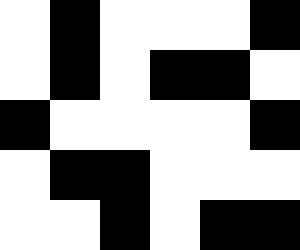[["white", "black", "white", "white", "white", "black"], ["white", "black", "white", "black", "black", "white"], ["black", "white", "white", "white", "white", "black"], ["white", "black", "black", "white", "white", "white"], ["white", "white", "black", "white", "black", "black"]]